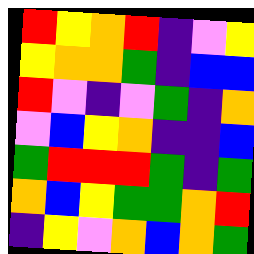[["red", "yellow", "orange", "red", "indigo", "violet", "yellow"], ["yellow", "orange", "orange", "green", "indigo", "blue", "blue"], ["red", "violet", "indigo", "violet", "green", "indigo", "orange"], ["violet", "blue", "yellow", "orange", "indigo", "indigo", "blue"], ["green", "red", "red", "red", "green", "indigo", "green"], ["orange", "blue", "yellow", "green", "green", "orange", "red"], ["indigo", "yellow", "violet", "orange", "blue", "orange", "green"]]